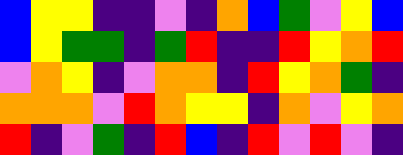[["blue", "yellow", "yellow", "indigo", "indigo", "violet", "indigo", "orange", "blue", "green", "violet", "yellow", "blue"], ["blue", "yellow", "green", "green", "indigo", "green", "red", "indigo", "indigo", "red", "yellow", "orange", "red"], ["violet", "orange", "yellow", "indigo", "violet", "orange", "orange", "indigo", "red", "yellow", "orange", "green", "indigo"], ["orange", "orange", "orange", "violet", "red", "orange", "yellow", "yellow", "indigo", "orange", "violet", "yellow", "orange"], ["red", "indigo", "violet", "green", "indigo", "red", "blue", "indigo", "red", "violet", "red", "violet", "indigo"]]